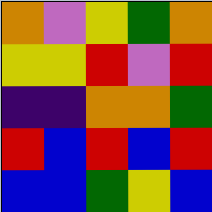[["orange", "violet", "yellow", "green", "orange"], ["yellow", "yellow", "red", "violet", "red"], ["indigo", "indigo", "orange", "orange", "green"], ["red", "blue", "red", "blue", "red"], ["blue", "blue", "green", "yellow", "blue"]]